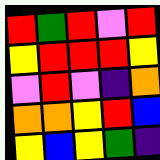[["red", "green", "red", "violet", "red"], ["yellow", "red", "red", "red", "yellow"], ["violet", "red", "violet", "indigo", "orange"], ["orange", "orange", "yellow", "red", "blue"], ["yellow", "blue", "yellow", "green", "indigo"]]